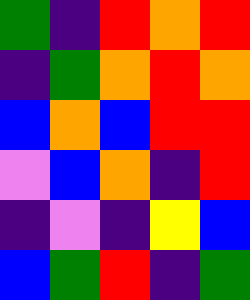[["green", "indigo", "red", "orange", "red"], ["indigo", "green", "orange", "red", "orange"], ["blue", "orange", "blue", "red", "red"], ["violet", "blue", "orange", "indigo", "red"], ["indigo", "violet", "indigo", "yellow", "blue"], ["blue", "green", "red", "indigo", "green"]]